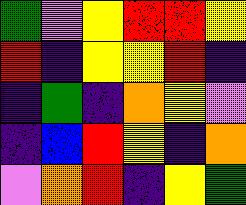[["green", "violet", "yellow", "red", "red", "yellow"], ["red", "indigo", "yellow", "yellow", "red", "indigo"], ["indigo", "green", "indigo", "orange", "yellow", "violet"], ["indigo", "blue", "red", "yellow", "indigo", "orange"], ["violet", "orange", "red", "indigo", "yellow", "green"]]